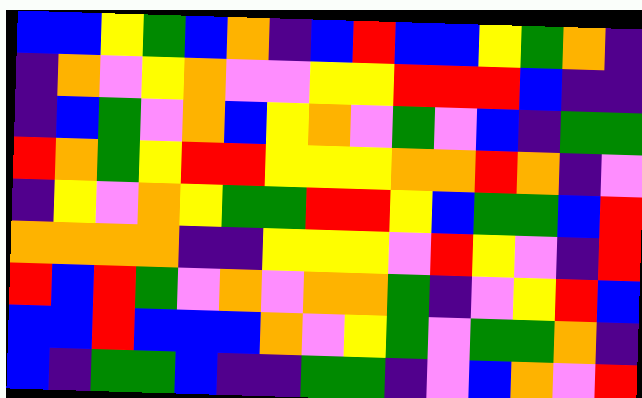[["blue", "blue", "yellow", "green", "blue", "orange", "indigo", "blue", "red", "blue", "blue", "yellow", "green", "orange", "indigo"], ["indigo", "orange", "violet", "yellow", "orange", "violet", "violet", "yellow", "yellow", "red", "red", "red", "blue", "indigo", "indigo"], ["indigo", "blue", "green", "violet", "orange", "blue", "yellow", "orange", "violet", "green", "violet", "blue", "indigo", "green", "green"], ["red", "orange", "green", "yellow", "red", "red", "yellow", "yellow", "yellow", "orange", "orange", "red", "orange", "indigo", "violet"], ["indigo", "yellow", "violet", "orange", "yellow", "green", "green", "red", "red", "yellow", "blue", "green", "green", "blue", "red"], ["orange", "orange", "orange", "orange", "indigo", "indigo", "yellow", "yellow", "yellow", "violet", "red", "yellow", "violet", "indigo", "red"], ["red", "blue", "red", "green", "violet", "orange", "violet", "orange", "orange", "green", "indigo", "violet", "yellow", "red", "blue"], ["blue", "blue", "red", "blue", "blue", "blue", "orange", "violet", "yellow", "green", "violet", "green", "green", "orange", "indigo"], ["blue", "indigo", "green", "green", "blue", "indigo", "indigo", "green", "green", "indigo", "violet", "blue", "orange", "violet", "red"]]